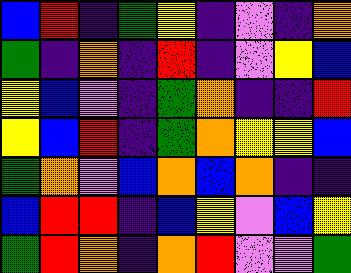[["blue", "red", "indigo", "green", "yellow", "indigo", "violet", "indigo", "orange"], ["green", "indigo", "orange", "indigo", "red", "indigo", "violet", "yellow", "blue"], ["yellow", "blue", "violet", "indigo", "green", "orange", "indigo", "indigo", "red"], ["yellow", "blue", "red", "indigo", "green", "orange", "yellow", "yellow", "blue"], ["green", "orange", "violet", "blue", "orange", "blue", "orange", "indigo", "indigo"], ["blue", "red", "red", "indigo", "blue", "yellow", "violet", "blue", "yellow"], ["green", "red", "orange", "indigo", "orange", "red", "violet", "violet", "green"]]